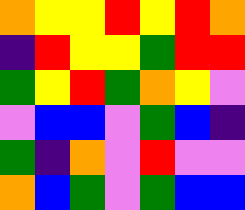[["orange", "yellow", "yellow", "red", "yellow", "red", "orange"], ["indigo", "red", "yellow", "yellow", "green", "red", "red"], ["green", "yellow", "red", "green", "orange", "yellow", "violet"], ["violet", "blue", "blue", "violet", "green", "blue", "indigo"], ["green", "indigo", "orange", "violet", "red", "violet", "violet"], ["orange", "blue", "green", "violet", "green", "blue", "blue"]]